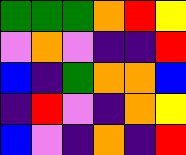[["green", "green", "green", "orange", "red", "yellow"], ["violet", "orange", "violet", "indigo", "indigo", "red"], ["blue", "indigo", "green", "orange", "orange", "blue"], ["indigo", "red", "violet", "indigo", "orange", "yellow"], ["blue", "violet", "indigo", "orange", "indigo", "red"]]